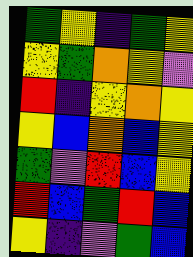[["green", "yellow", "indigo", "green", "yellow"], ["yellow", "green", "orange", "yellow", "violet"], ["red", "indigo", "yellow", "orange", "yellow"], ["yellow", "blue", "orange", "blue", "yellow"], ["green", "violet", "red", "blue", "yellow"], ["red", "blue", "green", "red", "blue"], ["yellow", "indigo", "violet", "green", "blue"]]